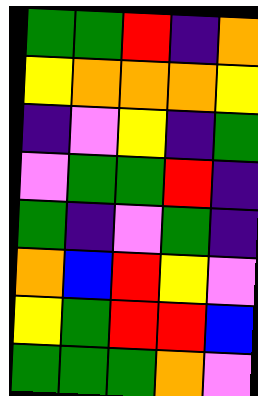[["green", "green", "red", "indigo", "orange"], ["yellow", "orange", "orange", "orange", "yellow"], ["indigo", "violet", "yellow", "indigo", "green"], ["violet", "green", "green", "red", "indigo"], ["green", "indigo", "violet", "green", "indigo"], ["orange", "blue", "red", "yellow", "violet"], ["yellow", "green", "red", "red", "blue"], ["green", "green", "green", "orange", "violet"]]